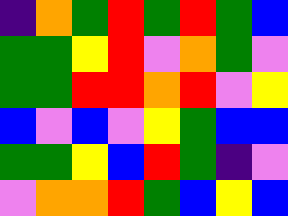[["indigo", "orange", "green", "red", "green", "red", "green", "blue"], ["green", "green", "yellow", "red", "violet", "orange", "green", "violet"], ["green", "green", "red", "red", "orange", "red", "violet", "yellow"], ["blue", "violet", "blue", "violet", "yellow", "green", "blue", "blue"], ["green", "green", "yellow", "blue", "red", "green", "indigo", "violet"], ["violet", "orange", "orange", "red", "green", "blue", "yellow", "blue"]]